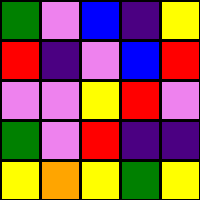[["green", "violet", "blue", "indigo", "yellow"], ["red", "indigo", "violet", "blue", "red"], ["violet", "violet", "yellow", "red", "violet"], ["green", "violet", "red", "indigo", "indigo"], ["yellow", "orange", "yellow", "green", "yellow"]]